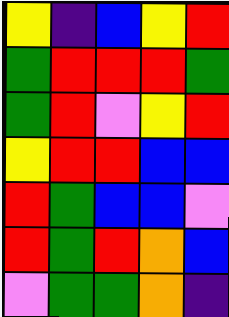[["yellow", "indigo", "blue", "yellow", "red"], ["green", "red", "red", "red", "green"], ["green", "red", "violet", "yellow", "red"], ["yellow", "red", "red", "blue", "blue"], ["red", "green", "blue", "blue", "violet"], ["red", "green", "red", "orange", "blue"], ["violet", "green", "green", "orange", "indigo"]]